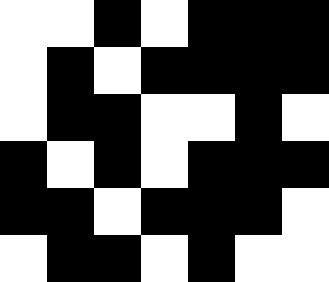[["white", "white", "black", "white", "black", "black", "black"], ["white", "black", "white", "black", "black", "black", "black"], ["white", "black", "black", "white", "white", "black", "white"], ["black", "white", "black", "white", "black", "black", "black"], ["black", "black", "white", "black", "black", "black", "white"], ["white", "black", "black", "white", "black", "white", "white"]]